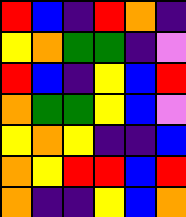[["red", "blue", "indigo", "red", "orange", "indigo"], ["yellow", "orange", "green", "green", "indigo", "violet"], ["red", "blue", "indigo", "yellow", "blue", "red"], ["orange", "green", "green", "yellow", "blue", "violet"], ["yellow", "orange", "yellow", "indigo", "indigo", "blue"], ["orange", "yellow", "red", "red", "blue", "red"], ["orange", "indigo", "indigo", "yellow", "blue", "orange"]]